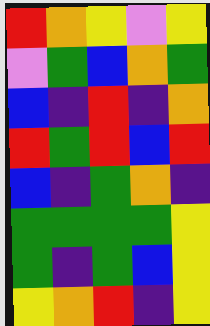[["red", "orange", "yellow", "violet", "yellow"], ["violet", "green", "blue", "orange", "green"], ["blue", "indigo", "red", "indigo", "orange"], ["red", "green", "red", "blue", "red"], ["blue", "indigo", "green", "orange", "indigo"], ["green", "green", "green", "green", "yellow"], ["green", "indigo", "green", "blue", "yellow"], ["yellow", "orange", "red", "indigo", "yellow"]]